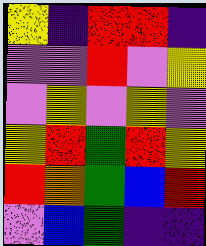[["yellow", "indigo", "red", "red", "indigo"], ["violet", "violet", "red", "violet", "yellow"], ["violet", "yellow", "violet", "yellow", "violet"], ["yellow", "red", "green", "red", "yellow"], ["red", "orange", "green", "blue", "red"], ["violet", "blue", "green", "indigo", "indigo"]]